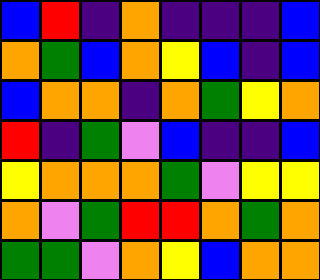[["blue", "red", "indigo", "orange", "indigo", "indigo", "indigo", "blue"], ["orange", "green", "blue", "orange", "yellow", "blue", "indigo", "blue"], ["blue", "orange", "orange", "indigo", "orange", "green", "yellow", "orange"], ["red", "indigo", "green", "violet", "blue", "indigo", "indigo", "blue"], ["yellow", "orange", "orange", "orange", "green", "violet", "yellow", "yellow"], ["orange", "violet", "green", "red", "red", "orange", "green", "orange"], ["green", "green", "violet", "orange", "yellow", "blue", "orange", "orange"]]